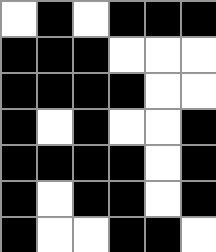[["white", "black", "white", "black", "black", "black"], ["black", "black", "black", "white", "white", "white"], ["black", "black", "black", "black", "white", "white"], ["black", "white", "black", "white", "white", "black"], ["black", "black", "black", "black", "white", "black"], ["black", "white", "black", "black", "white", "black"], ["black", "white", "white", "black", "black", "white"]]